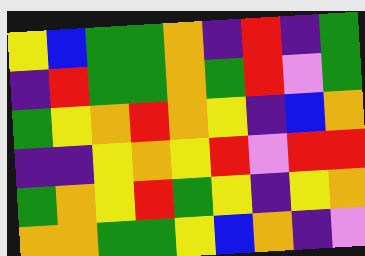[["yellow", "blue", "green", "green", "orange", "indigo", "red", "indigo", "green"], ["indigo", "red", "green", "green", "orange", "green", "red", "violet", "green"], ["green", "yellow", "orange", "red", "orange", "yellow", "indigo", "blue", "orange"], ["indigo", "indigo", "yellow", "orange", "yellow", "red", "violet", "red", "red"], ["green", "orange", "yellow", "red", "green", "yellow", "indigo", "yellow", "orange"], ["orange", "orange", "green", "green", "yellow", "blue", "orange", "indigo", "violet"]]